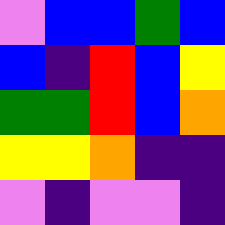[["violet", "blue", "blue", "green", "blue"], ["blue", "indigo", "red", "blue", "yellow"], ["green", "green", "red", "blue", "orange"], ["yellow", "yellow", "orange", "indigo", "indigo"], ["violet", "indigo", "violet", "violet", "indigo"]]